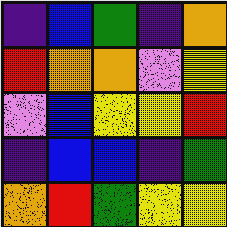[["indigo", "blue", "green", "indigo", "orange"], ["red", "orange", "orange", "violet", "yellow"], ["violet", "blue", "yellow", "yellow", "red"], ["indigo", "blue", "blue", "indigo", "green"], ["orange", "red", "green", "yellow", "yellow"]]